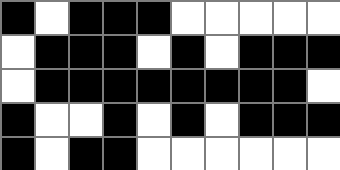[["black", "white", "black", "black", "black", "white", "white", "white", "white", "white"], ["white", "black", "black", "black", "white", "black", "white", "black", "black", "black"], ["white", "black", "black", "black", "black", "black", "black", "black", "black", "white"], ["black", "white", "white", "black", "white", "black", "white", "black", "black", "black"], ["black", "white", "black", "black", "white", "white", "white", "white", "white", "white"]]